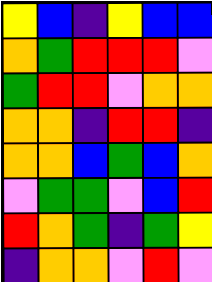[["yellow", "blue", "indigo", "yellow", "blue", "blue"], ["orange", "green", "red", "red", "red", "violet"], ["green", "red", "red", "violet", "orange", "orange"], ["orange", "orange", "indigo", "red", "red", "indigo"], ["orange", "orange", "blue", "green", "blue", "orange"], ["violet", "green", "green", "violet", "blue", "red"], ["red", "orange", "green", "indigo", "green", "yellow"], ["indigo", "orange", "orange", "violet", "red", "violet"]]